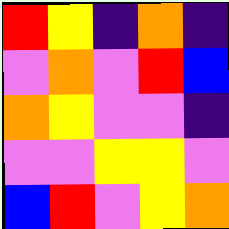[["red", "yellow", "indigo", "orange", "indigo"], ["violet", "orange", "violet", "red", "blue"], ["orange", "yellow", "violet", "violet", "indigo"], ["violet", "violet", "yellow", "yellow", "violet"], ["blue", "red", "violet", "yellow", "orange"]]